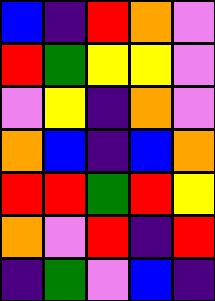[["blue", "indigo", "red", "orange", "violet"], ["red", "green", "yellow", "yellow", "violet"], ["violet", "yellow", "indigo", "orange", "violet"], ["orange", "blue", "indigo", "blue", "orange"], ["red", "red", "green", "red", "yellow"], ["orange", "violet", "red", "indigo", "red"], ["indigo", "green", "violet", "blue", "indigo"]]